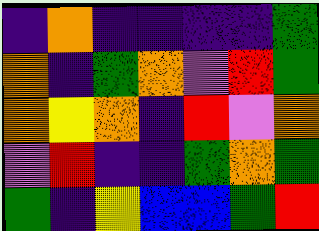[["indigo", "orange", "indigo", "indigo", "indigo", "indigo", "green"], ["orange", "indigo", "green", "orange", "violet", "red", "green"], ["orange", "yellow", "orange", "indigo", "red", "violet", "orange"], ["violet", "red", "indigo", "indigo", "green", "orange", "green"], ["green", "indigo", "yellow", "blue", "blue", "green", "red"]]